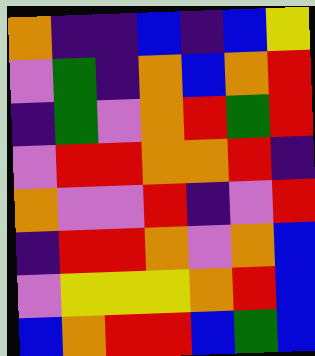[["orange", "indigo", "indigo", "blue", "indigo", "blue", "yellow"], ["violet", "green", "indigo", "orange", "blue", "orange", "red"], ["indigo", "green", "violet", "orange", "red", "green", "red"], ["violet", "red", "red", "orange", "orange", "red", "indigo"], ["orange", "violet", "violet", "red", "indigo", "violet", "red"], ["indigo", "red", "red", "orange", "violet", "orange", "blue"], ["violet", "yellow", "yellow", "yellow", "orange", "red", "blue"], ["blue", "orange", "red", "red", "blue", "green", "blue"]]